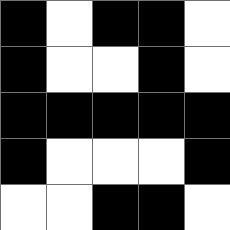[["black", "white", "black", "black", "white"], ["black", "white", "white", "black", "white"], ["black", "black", "black", "black", "black"], ["black", "white", "white", "white", "black"], ["white", "white", "black", "black", "white"]]